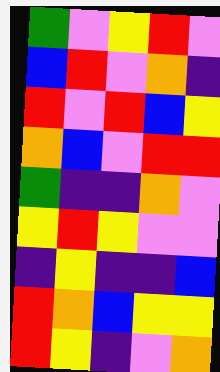[["green", "violet", "yellow", "red", "violet"], ["blue", "red", "violet", "orange", "indigo"], ["red", "violet", "red", "blue", "yellow"], ["orange", "blue", "violet", "red", "red"], ["green", "indigo", "indigo", "orange", "violet"], ["yellow", "red", "yellow", "violet", "violet"], ["indigo", "yellow", "indigo", "indigo", "blue"], ["red", "orange", "blue", "yellow", "yellow"], ["red", "yellow", "indigo", "violet", "orange"]]